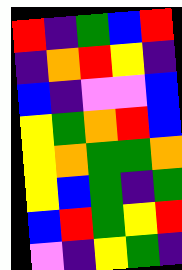[["red", "indigo", "green", "blue", "red"], ["indigo", "orange", "red", "yellow", "indigo"], ["blue", "indigo", "violet", "violet", "blue"], ["yellow", "green", "orange", "red", "blue"], ["yellow", "orange", "green", "green", "orange"], ["yellow", "blue", "green", "indigo", "green"], ["blue", "red", "green", "yellow", "red"], ["violet", "indigo", "yellow", "green", "indigo"]]